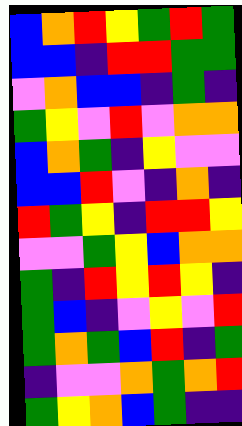[["blue", "orange", "red", "yellow", "green", "red", "green"], ["blue", "blue", "indigo", "red", "red", "green", "green"], ["violet", "orange", "blue", "blue", "indigo", "green", "indigo"], ["green", "yellow", "violet", "red", "violet", "orange", "orange"], ["blue", "orange", "green", "indigo", "yellow", "violet", "violet"], ["blue", "blue", "red", "violet", "indigo", "orange", "indigo"], ["red", "green", "yellow", "indigo", "red", "red", "yellow"], ["violet", "violet", "green", "yellow", "blue", "orange", "orange"], ["green", "indigo", "red", "yellow", "red", "yellow", "indigo"], ["green", "blue", "indigo", "violet", "yellow", "violet", "red"], ["green", "orange", "green", "blue", "red", "indigo", "green"], ["indigo", "violet", "violet", "orange", "green", "orange", "red"], ["green", "yellow", "orange", "blue", "green", "indigo", "indigo"]]